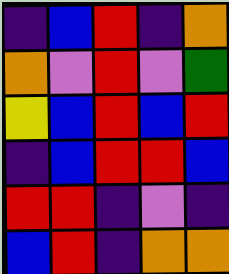[["indigo", "blue", "red", "indigo", "orange"], ["orange", "violet", "red", "violet", "green"], ["yellow", "blue", "red", "blue", "red"], ["indigo", "blue", "red", "red", "blue"], ["red", "red", "indigo", "violet", "indigo"], ["blue", "red", "indigo", "orange", "orange"]]